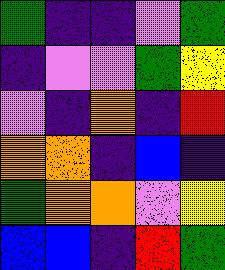[["green", "indigo", "indigo", "violet", "green"], ["indigo", "violet", "violet", "green", "yellow"], ["violet", "indigo", "orange", "indigo", "red"], ["orange", "orange", "indigo", "blue", "indigo"], ["green", "orange", "orange", "violet", "yellow"], ["blue", "blue", "indigo", "red", "green"]]